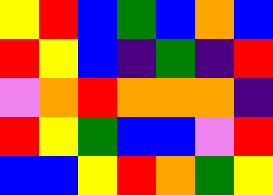[["yellow", "red", "blue", "green", "blue", "orange", "blue"], ["red", "yellow", "blue", "indigo", "green", "indigo", "red"], ["violet", "orange", "red", "orange", "orange", "orange", "indigo"], ["red", "yellow", "green", "blue", "blue", "violet", "red"], ["blue", "blue", "yellow", "red", "orange", "green", "yellow"]]